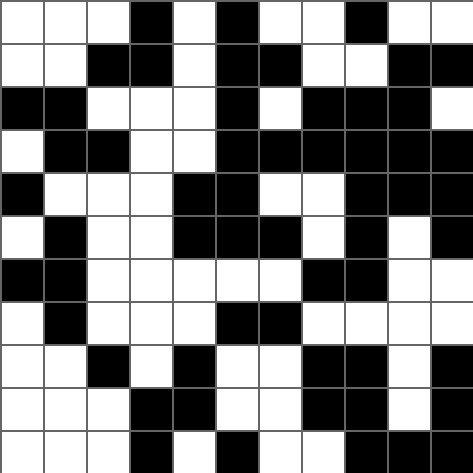[["white", "white", "white", "black", "white", "black", "white", "white", "black", "white", "white"], ["white", "white", "black", "black", "white", "black", "black", "white", "white", "black", "black"], ["black", "black", "white", "white", "white", "black", "white", "black", "black", "black", "white"], ["white", "black", "black", "white", "white", "black", "black", "black", "black", "black", "black"], ["black", "white", "white", "white", "black", "black", "white", "white", "black", "black", "black"], ["white", "black", "white", "white", "black", "black", "black", "white", "black", "white", "black"], ["black", "black", "white", "white", "white", "white", "white", "black", "black", "white", "white"], ["white", "black", "white", "white", "white", "black", "black", "white", "white", "white", "white"], ["white", "white", "black", "white", "black", "white", "white", "black", "black", "white", "black"], ["white", "white", "white", "black", "black", "white", "white", "black", "black", "white", "black"], ["white", "white", "white", "black", "white", "black", "white", "white", "black", "black", "black"]]